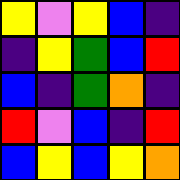[["yellow", "violet", "yellow", "blue", "indigo"], ["indigo", "yellow", "green", "blue", "red"], ["blue", "indigo", "green", "orange", "indigo"], ["red", "violet", "blue", "indigo", "red"], ["blue", "yellow", "blue", "yellow", "orange"]]